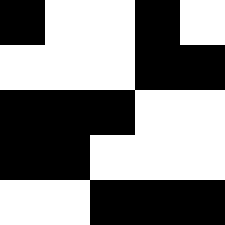[["black", "white", "white", "black", "white"], ["white", "white", "white", "black", "black"], ["black", "black", "black", "white", "white"], ["black", "black", "white", "white", "white"], ["white", "white", "black", "black", "black"]]